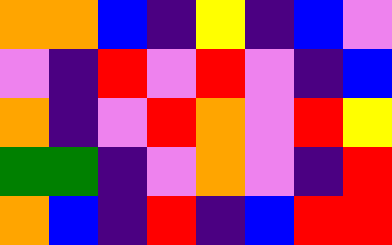[["orange", "orange", "blue", "indigo", "yellow", "indigo", "blue", "violet"], ["violet", "indigo", "red", "violet", "red", "violet", "indigo", "blue"], ["orange", "indigo", "violet", "red", "orange", "violet", "red", "yellow"], ["green", "green", "indigo", "violet", "orange", "violet", "indigo", "red"], ["orange", "blue", "indigo", "red", "indigo", "blue", "red", "red"]]